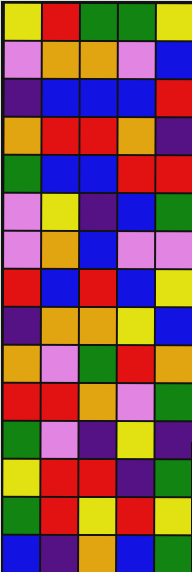[["yellow", "red", "green", "green", "yellow"], ["violet", "orange", "orange", "violet", "blue"], ["indigo", "blue", "blue", "blue", "red"], ["orange", "red", "red", "orange", "indigo"], ["green", "blue", "blue", "red", "red"], ["violet", "yellow", "indigo", "blue", "green"], ["violet", "orange", "blue", "violet", "violet"], ["red", "blue", "red", "blue", "yellow"], ["indigo", "orange", "orange", "yellow", "blue"], ["orange", "violet", "green", "red", "orange"], ["red", "red", "orange", "violet", "green"], ["green", "violet", "indigo", "yellow", "indigo"], ["yellow", "red", "red", "indigo", "green"], ["green", "red", "yellow", "red", "yellow"], ["blue", "indigo", "orange", "blue", "green"]]